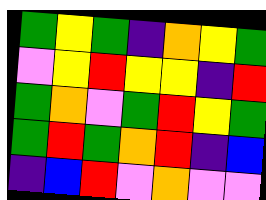[["green", "yellow", "green", "indigo", "orange", "yellow", "green"], ["violet", "yellow", "red", "yellow", "yellow", "indigo", "red"], ["green", "orange", "violet", "green", "red", "yellow", "green"], ["green", "red", "green", "orange", "red", "indigo", "blue"], ["indigo", "blue", "red", "violet", "orange", "violet", "violet"]]